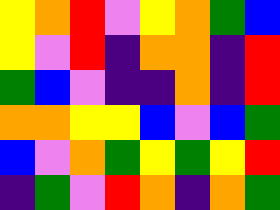[["yellow", "orange", "red", "violet", "yellow", "orange", "green", "blue"], ["yellow", "violet", "red", "indigo", "orange", "orange", "indigo", "red"], ["green", "blue", "violet", "indigo", "indigo", "orange", "indigo", "red"], ["orange", "orange", "yellow", "yellow", "blue", "violet", "blue", "green"], ["blue", "violet", "orange", "green", "yellow", "green", "yellow", "red"], ["indigo", "green", "violet", "red", "orange", "indigo", "orange", "green"]]